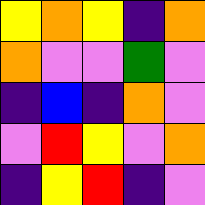[["yellow", "orange", "yellow", "indigo", "orange"], ["orange", "violet", "violet", "green", "violet"], ["indigo", "blue", "indigo", "orange", "violet"], ["violet", "red", "yellow", "violet", "orange"], ["indigo", "yellow", "red", "indigo", "violet"]]